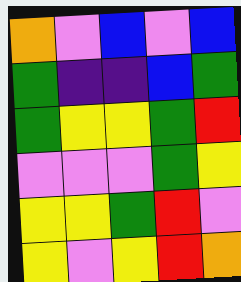[["orange", "violet", "blue", "violet", "blue"], ["green", "indigo", "indigo", "blue", "green"], ["green", "yellow", "yellow", "green", "red"], ["violet", "violet", "violet", "green", "yellow"], ["yellow", "yellow", "green", "red", "violet"], ["yellow", "violet", "yellow", "red", "orange"]]